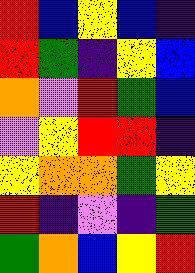[["red", "blue", "yellow", "blue", "indigo"], ["red", "green", "indigo", "yellow", "blue"], ["orange", "violet", "red", "green", "blue"], ["violet", "yellow", "red", "red", "indigo"], ["yellow", "orange", "orange", "green", "yellow"], ["red", "indigo", "violet", "indigo", "green"], ["green", "orange", "blue", "yellow", "red"]]